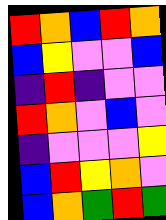[["red", "orange", "blue", "red", "orange"], ["blue", "yellow", "violet", "violet", "blue"], ["indigo", "red", "indigo", "violet", "violet"], ["red", "orange", "violet", "blue", "violet"], ["indigo", "violet", "violet", "violet", "yellow"], ["blue", "red", "yellow", "orange", "violet"], ["blue", "orange", "green", "red", "green"]]